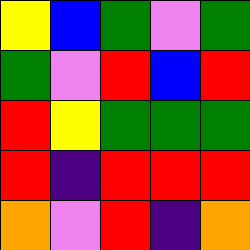[["yellow", "blue", "green", "violet", "green"], ["green", "violet", "red", "blue", "red"], ["red", "yellow", "green", "green", "green"], ["red", "indigo", "red", "red", "red"], ["orange", "violet", "red", "indigo", "orange"]]